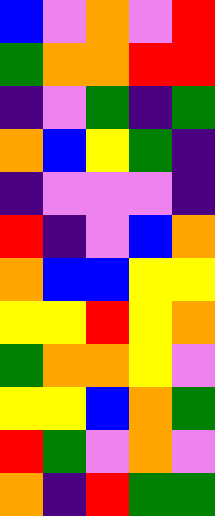[["blue", "violet", "orange", "violet", "red"], ["green", "orange", "orange", "red", "red"], ["indigo", "violet", "green", "indigo", "green"], ["orange", "blue", "yellow", "green", "indigo"], ["indigo", "violet", "violet", "violet", "indigo"], ["red", "indigo", "violet", "blue", "orange"], ["orange", "blue", "blue", "yellow", "yellow"], ["yellow", "yellow", "red", "yellow", "orange"], ["green", "orange", "orange", "yellow", "violet"], ["yellow", "yellow", "blue", "orange", "green"], ["red", "green", "violet", "orange", "violet"], ["orange", "indigo", "red", "green", "green"]]